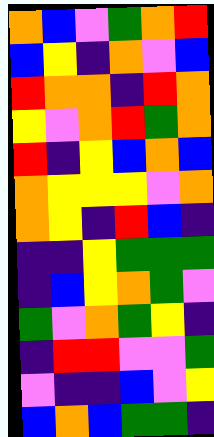[["orange", "blue", "violet", "green", "orange", "red"], ["blue", "yellow", "indigo", "orange", "violet", "blue"], ["red", "orange", "orange", "indigo", "red", "orange"], ["yellow", "violet", "orange", "red", "green", "orange"], ["red", "indigo", "yellow", "blue", "orange", "blue"], ["orange", "yellow", "yellow", "yellow", "violet", "orange"], ["orange", "yellow", "indigo", "red", "blue", "indigo"], ["indigo", "indigo", "yellow", "green", "green", "green"], ["indigo", "blue", "yellow", "orange", "green", "violet"], ["green", "violet", "orange", "green", "yellow", "indigo"], ["indigo", "red", "red", "violet", "violet", "green"], ["violet", "indigo", "indigo", "blue", "violet", "yellow"], ["blue", "orange", "blue", "green", "green", "indigo"]]